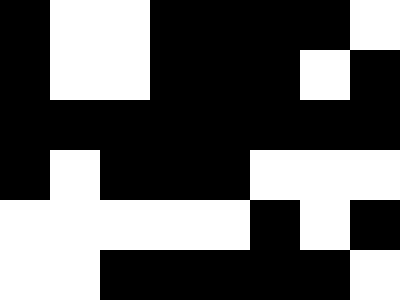[["black", "white", "white", "black", "black", "black", "black", "white"], ["black", "white", "white", "black", "black", "black", "white", "black"], ["black", "black", "black", "black", "black", "black", "black", "black"], ["black", "white", "black", "black", "black", "white", "white", "white"], ["white", "white", "white", "white", "white", "black", "white", "black"], ["white", "white", "black", "black", "black", "black", "black", "white"]]